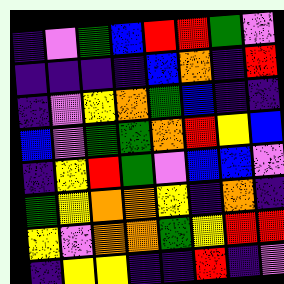[["indigo", "violet", "green", "blue", "red", "red", "green", "violet"], ["indigo", "indigo", "indigo", "indigo", "blue", "orange", "indigo", "red"], ["indigo", "violet", "yellow", "orange", "green", "blue", "indigo", "indigo"], ["blue", "violet", "green", "green", "orange", "red", "yellow", "blue"], ["indigo", "yellow", "red", "green", "violet", "blue", "blue", "violet"], ["green", "yellow", "orange", "orange", "yellow", "indigo", "orange", "indigo"], ["yellow", "violet", "orange", "orange", "green", "yellow", "red", "red"], ["indigo", "yellow", "yellow", "indigo", "indigo", "red", "indigo", "violet"]]